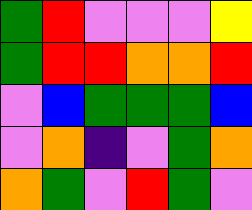[["green", "red", "violet", "violet", "violet", "yellow"], ["green", "red", "red", "orange", "orange", "red"], ["violet", "blue", "green", "green", "green", "blue"], ["violet", "orange", "indigo", "violet", "green", "orange"], ["orange", "green", "violet", "red", "green", "violet"]]